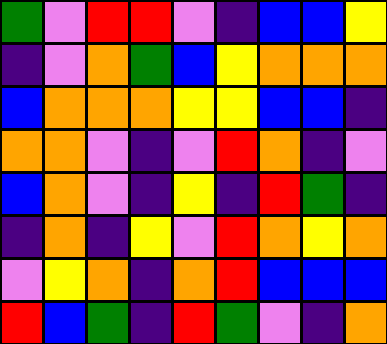[["green", "violet", "red", "red", "violet", "indigo", "blue", "blue", "yellow"], ["indigo", "violet", "orange", "green", "blue", "yellow", "orange", "orange", "orange"], ["blue", "orange", "orange", "orange", "yellow", "yellow", "blue", "blue", "indigo"], ["orange", "orange", "violet", "indigo", "violet", "red", "orange", "indigo", "violet"], ["blue", "orange", "violet", "indigo", "yellow", "indigo", "red", "green", "indigo"], ["indigo", "orange", "indigo", "yellow", "violet", "red", "orange", "yellow", "orange"], ["violet", "yellow", "orange", "indigo", "orange", "red", "blue", "blue", "blue"], ["red", "blue", "green", "indigo", "red", "green", "violet", "indigo", "orange"]]